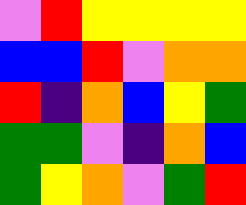[["violet", "red", "yellow", "yellow", "yellow", "yellow"], ["blue", "blue", "red", "violet", "orange", "orange"], ["red", "indigo", "orange", "blue", "yellow", "green"], ["green", "green", "violet", "indigo", "orange", "blue"], ["green", "yellow", "orange", "violet", "green", "red"]]